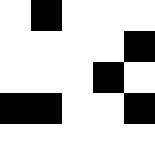[["white", "black", "white", "white", "white"], ["white", "white", "white", "white", "black"], ["white", "white", "white", "black", "white"], ["black", "black", "white", "white", "black"], ["white", "white", "white", "white", "white"]]